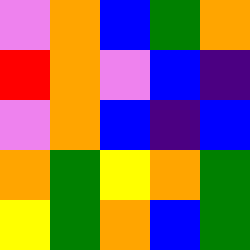[["violet", "orange", "blue", "green", "orange"], ["red", "orange", "violet", "blue", "indigo"], ["violet", "orange", "blue", "indigo", "blue"], ["orange", "green", "yellow", "orange", "green"], ["yellow", "green", "orange", "blue", "green"]]